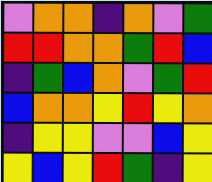[["violet", "orange", "orange", "indigo", "orange", "violet", "green"], ["red", "red", "orange", "orange", "green", "red", "blue"], ["indigo", "green", "blue", "orange", "violet", "green", "red"], ["blue", "orange", "orange", "yellow", "red", "yellow", "orange"], ["indigo", "yellow", "yellow", "violet", "violet", "blue", "yellow"], ["yellow", "blue", "yellow", "red", "green", "indigo", "yellow"]]